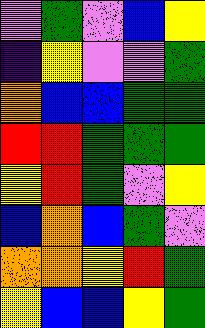[["violet", "green", "violet", "blue", "yellow"], ["indigo", "yellow", "violet", "violet", "green"], ["orange", "blue", "blue", "green", "green"], ["red", "red", "green", "green", "green"], ["yellow", "red", "green", "violet", "yellow"], ["blue", "orange", "blue", "green", "violet"], ["orange", "orange", "yellow", "red", "green"], ["yellow", "blue", "blue", "yellow", "green"]]